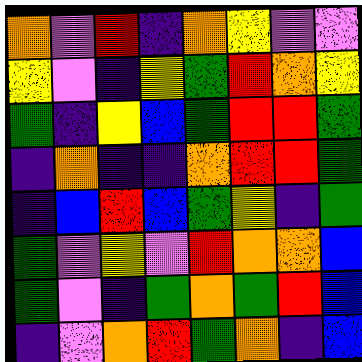[["orange", "violet", "red", "indigo", "orange", "yellow", "violet", "violet"], ["yellow", "violet", "indigo", "yellow", "green", "red", "orange", "yellow"], ["green", "indigo", "yellow", "blue", "green", "red", "red", "green"], ["indigo", "orange", "indigo", "indigo", "orange", "red", "red", "green"], ["indigo", "blue", "red", "blue", "green", "yellow", "indigo", "green"], ["green", "violet", "yellow", "violet", "red", "orange", "orange", "blue"], ["green", "violet", "indigo", "green", "orange", "green", "red", "blue"], ["indigo", "violet", "orange", "red", "green", "orange", "indigo", "blue"]]